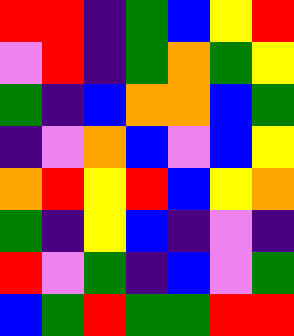[["red", "red", "indigo", "green", "blue", "yellow", "red"], ["violet", "red", "indigo", "green", "orange", "green", "yellow"], ["green", "indigo", "blue", "orange", "orange", "blue", "green"], ["indigo", "violet", "orange", "blue", "violet", "blue", "yellow"], ["orange", "red", "yellow", "red", "blue", "yellow", "orange"], ["green", "indigo", "yellow", "blue", "indigo", "violet", "indigo"], ["red", "violet", "green", "indigo", "blue", "violet", "green"], ["blue", "green", "red", "green", "green", "red", "red"]]